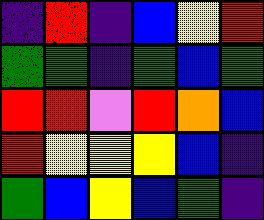[["indigo", "red", "indigo", "blue", "yellow", "red"], ["green", "green", "indigo", "green", "blue", "green"], ["red", "red", "violet", "red", "orange", "blue"], ["red", "yellow", "yellow", "yellow", "blue", "indigo"], ["green", "blue", "yellow", "blue", "green", "indigo"]]